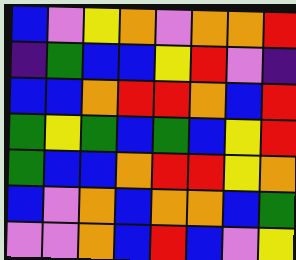[["blue", "violet", "yellow", "orange", "violet", "orange", "orange", "red"], ["indigo", "green", "blue", "blue", "yellow", "red", "violet", "indigo"], ["blue", "blue", "orange", "red", "red", "orange", "blue", "red"], ["green", "yellow", "green", "blue", "green", "blue", "yellow", "red"], ["green", "blue", "blue", "orange", "red", "red", "yellow", "orange"], ["blue", "violet", "orange", "blue", "orange", "orange", "blue", "green"], ["violet", "violet", "orange", "blue", "red", "blue", "violet", "yellow"]]